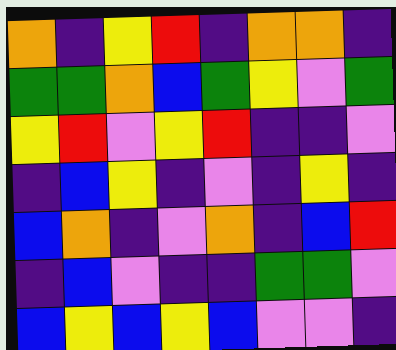[["orange", "indigo", "yellow", "red", "indigo", "orange", "orange", "indigo"], ["green", "green", "orange", "blue", "green", "yellow", "violet", "green"], ["yellow", "red", "violet", "yellow", "red", "indigo", "indigo", "violet"], ["indigo", "blue", "yellow", "indigo", "violet", "indigo", "yellow", "indigo"], ["blue", "orange", "indigo", "violet", "orange", "indigo", "blue", "red"], ["indigo", "blue", "violet", "indigo", "indigo", "green", "green", "violet"], ["blue", "yellow", "blue", "yellow", "blue", "violet", "violet", "indigo"]]